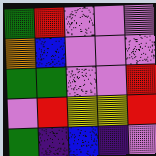[["green", "red", "violet", "violet", "violet"], ["orange", "blue", "violet", "violet", "violet"], ["green", "green", "violet", "violet", "red"], ["violet", "red", "yellow", "yellow", "red"], ["green", "indigo", "blue", "indigo", "violet"]]